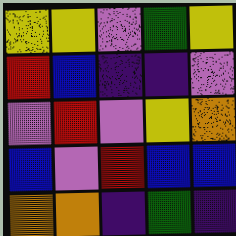[["yellow", "yellow", "violet", "green", "yellow"], ["red", "blue", "indigo", "indigo", "violet"], ["violet", "red", "violet", "yellow", "orange"], ["blue", "violet", "red", "blue", "blue"], ["orange", "orange", "indigo", "green", "indigo"]]